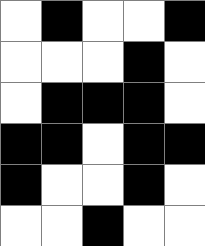[["white", "black", "white", "white", "black"], ["white", "white", "white", "black", "white"], ["white", "black", "black", "black", "white"], ["black", "black", "white", "black", "black"], ["black", "white", "white", "black", "white"], ["white", "white", "black", "white", "white"]]